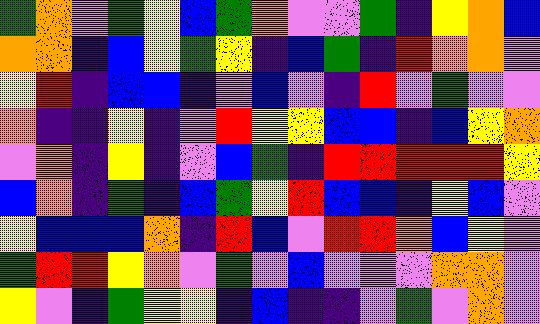[["green", "orange", "violet", "green", "yellow", "blue", "green", "orange", "violet", "violet", "green", "indigo", "yellow", "orange", "blue"], ["orange", "orange", "indigo", "blue", "yellow", "green", "yellow", "indigo", "blue", "green", "indigo", "red", "orange", "orange", "violet"], ["yellow", "red", "indigo", "blue", "blue", "indigo", "violet", "blue", "violet", "indigo", "red", "violet", "green", "violet", "violet"], ["orange", "indigo", "indigo", "yellow", "indigo", "violet", "red", "yellow", "yellow", "blue", "blue", "indigo", "blue", "yellow", "orange"], ["violet", "orange", "indigo", "yellow", "indigo", "violet", "blue", "green", "indigo", "red", "red", "red", "red", "red", "yellow"], ["blue", "orange", "indigo", "green", "indigo", "blue", "green", "yellow", "red", "blue", "blue", "indigo", "yellow", "blue", "violet"], ["yellow", "blue", "blue", "blue", "orange", "indigo", "red", "blue", "violet", "red", "red", "orange", "blue", "yellow", "violet"], ["green", "red", "red", "yellow", "orange", "violet", "green", "violet", "blue", "violet", "violet", "violet", "orange", "orange", "violet"], ["yellow", "violet", "indigo", "green", "yellow", "yellow", "indigo", "blue", "indigo", "indigo", "violet", "green", "violet", "orange", "violet"]]